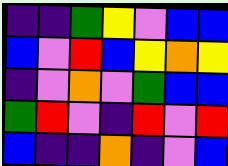[["indigo", "indigo", "green", "yellow", "violet", "blue", "blue"], ["blue", "violet", "red", "blue", "yellow", "orange", "yellow"], ["indigo", "violet", "orange", "violet", "green", "blue", "blue"], ["green", "red", "violet", "indigo", "red", "violet", "red"], ["blue", "indigo", "indigo", "orange", "indigo", "violet", "blue"]]